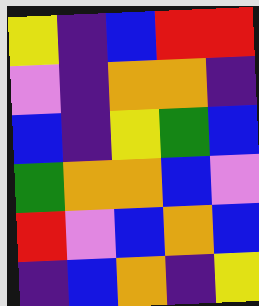[["yellow", "indigo", "blue", "red", "red"], ["violet", "indigo", "orange", "orange", "indigo"], ["blue", "indigo", "yellow", "green", "blue"], ["green", "orange", "orange", "blue", "violet"], ["red", "violet", "blue", "orange", "blue"], ["indigo", "blue", "orange", "indigo", "yellow"]]